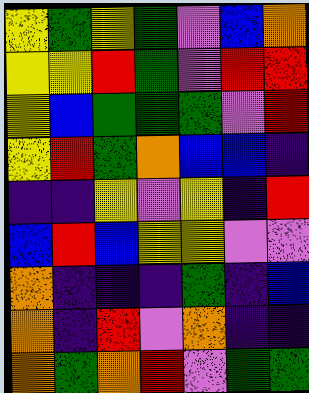[["yellow", "green", "yellow", "green", "violet", "blue", "orange"], ["yellow", "yellow", "red", "green", "violet", "red", "red"], ["yellow", "blue", "green", "green", "green", "violet", "red"], ["yellow", "red", "green", "orange", "blue", "blue", "indigo"], ["indigo", "indigo", "yellow", "violet", "yellow", "indigo", "red"], ["blue", "red", "blue", "yellow", "yellow", "violet", "violet"], ["orange", "indigo", "indigo", "indigo", "green", "indigo", "blue"], ["orange", "indigo", "red", "violet", "orange", "indigo", "indigo"], ["orange", "green", "orange", "red", "violet", "green", "green"]]